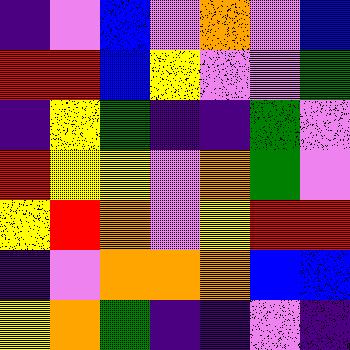[["indigo", "violet", "blue", "violet", "orange", "violet", "blue"], ["red", "red", "blue", "yellow", "violet", "violet", "green"], ["indigo", "yellow", "green", "indigo", "indigo", "green", "violet"], ["red", "yellow", "yellow", "violet", "orange", "green", "violet"], ["yellow", "red", "orange", "violet", "yellow", "red", "red"], ["indigo", "violet", "orange", "orange", "orange", "blue", "blue"], ["yellow", "orange", "green", "indigo", "indigo", "violet", "indigo"]]